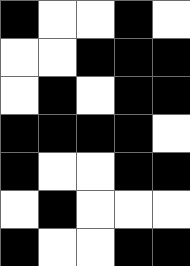[["black", "white", "white", "black", "white"], ["white", "white", "black", "black", "black"], ["white", "black", "white", "black", "black"], ["black", "black", "black", "black", "white"], ["black", "white", "white", "black", "black"], ["white", "black", "white", "white", "white"], ["black", "white", "white", "black", "black"]]